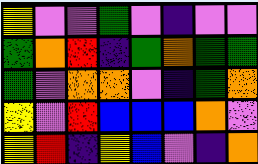[["yellow", "violet", "violet", "green", "violet", "indigo", "violet", "violet"], ["green", "orange", "red", "indigo", "green", "orange", "green", "green"], ["green", "violet", "orange", "orange", "violet", "indigo", "green", "orange"], ["yellow", "violet", "red", "blue", "blue", "blue", "orange", "violet"], ["yellow", "red", "indigo", "yellow", "blue", "violet", "indigo", "orange"]]